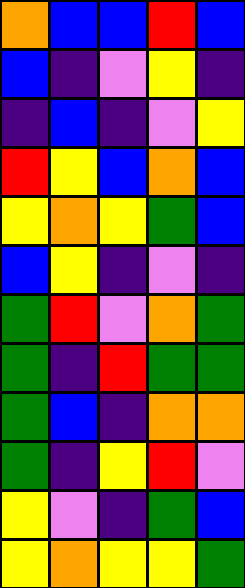[["orange", "blue", "blue", "red", "blue"], ["blue", "indigo", "violet", "yellow", "indigo"], ["indigo", "blue", "indigo", "violet", "yellow"], ["red", "yellow", "blue", "orange", "blue"], ["yellow", "orange", "yellow", "green", "blue"], ["blue", "yellow", "indigo", "violet", "indigo"], ["green", "red", "violet", "orange", "green"], ["green", "indigo", "red", "green", "green"], ["green", "blue", "indigo", "orange", "orange"], ["green", "indigo", "yellow", "red", "violet"], ["yellow", "violet", "indigo", "green", "blue"], ["yellow", "orange", "yellow", "yellow", "green"]]